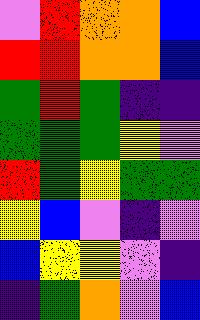[["violet", "red", "orange", "orange", "blue"], ["red", "red", "orange", "orange", "blue"], ["green", "red", "green", "indigo", "indigo"], ["green", "green", "green", "yellow", "violet"], ["red", "green", "yellow", "green", "green"], ["yellow", "blue", "violet", "indigo", "violet"], ["blue", "yellow", "yellow", "violet", "indigo"], ["indigo", "green", "orange", "violet", "blue"]]